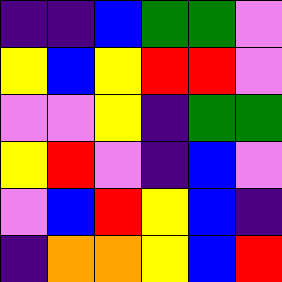[["indigo", "indigo", "blue", "green", "green", "violet"], ["yellow", "blue", "yellow", "red", "red", "violet"], ["violet", "violet", "yellow", "indigo", "green", "green"], ["yellow", "red", "violet", "indigo", "blue", "violet"], ["violet", "blue", "red", "yellow", "blue", "indigo"], ["indigo", "orange", "orange", "yellow", "blue", "red"]]